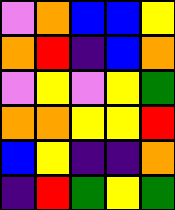[["violet", "orange", "blue", "blue", "yellow"], ["orange", "red", "indigo", "blue", "orange"], ["violet", "yellow", "violet", "yellow", "green"], ["orange", "orange", "yellow", "yellow", "red"], ["blue", "yellow", "indigo", "indigo", "orange"], ["indigo", "red", "green", "yellow", "green"]]